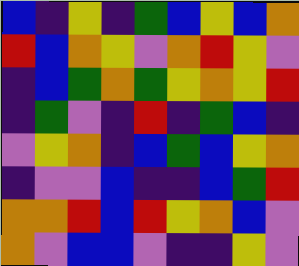[["blue", "indigo", "yellow", "indigo", "green", "blue", "yellow", "blue", "orange"], ["red", "blue", "orange", "yellow", "violet", "orange", "red", "yellow", "violet"], ["indigo", "blue", "green", "orange", "green", "yellow", "orange", "yellow", "red"], ["indigo", "green", "violet", "indigo", "red", "indigo", "green", "blue", "indigo"], ["violet", "yellow", "orange", "indigo", "blue", "green", "blue", "yellow", "orange"], ["indigo", "violet", "violet", "blue", "indigo", "indigo", "blue", "green", "red"], ["orange", "orange", "red", "blue", "red", "yellow", "orange", "blue", "violet"], ["orange", "violet", "blue", "blue", "violet", "indigo", "indigo", "yellow", "violet"]]